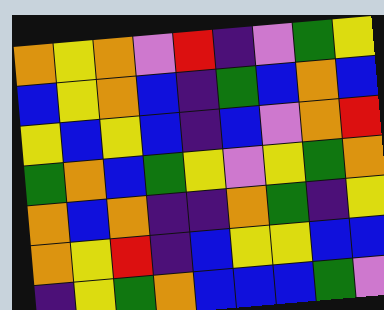[["orange", "yellow", "orange", "violet", "red", "indigo", "violet", "green", "yellow"], ["blue", "yellow", "orange", "blue", "indigo", "green", "blue", "orange", "blue"], ["yellow", "blue", "yellow", "blue", "indigo", "blue", "violet", "orange", "red"], ["green", "orange", "blue", "green", "yellow", "violet", "yellow", "green", "orange"], ["orange", "blue", "orange", "indigo", "indigo", "orange", "green", "indigo", "yellow"], ["orange", "yellow", "red", "indigo", "blue", "yellow", "yellow", "blue", "blue"], ["indigo", "yellow", "green", "orange", "blue", "blue", "blue", "green", "violet"]]